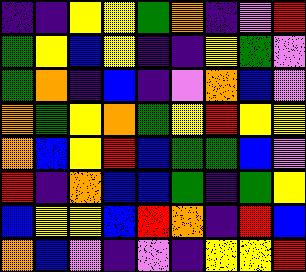[["indigo", "indigo", "yellow", "yellow", "green", "orange", "indigo", "violet", "red"], ["green", "yellow", "blue", "yellow", "indigo", "indigo", "yellow", "green", "violet"], ["green", "orange", "indigo", "blue", "indigo", "violet", "orange", "blue", "violet"], ["orange", "green", "yellow", "orange", "green", "yellow", "red", "yellow", "yellow"], ["orange", "blue", "yellow", "red", "blue", "green", "green", "blue", "violet"], ["red", "indigo", "orange", "blue", "blue", "green", "indigo", "green", "yellow"], ["blue", "yellow", "yellow", "blue", "red", "orange", "indigo", "red", "blue"], ["orange", "blue", "violet", "indigo", "violet", "indigo", "yellow", "yellow", "red"]]